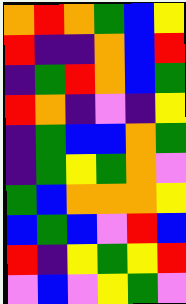[["orange", "red", "orange", "green", "blue", "yellow"], ["red", "indigo", "indigo", "orange", "blue", "red"], ["indigo", "green", "red", "orange", "blue", "green"], ["red", "orange", "indigo", "violet", "indigo", "yellow"], ["indigo", "green", "blue", "blue", "orange", "green"], ["indigo", "green", "yellow", "green", "orange", "violet"], ["green", "blue", "orange", "orange", "orange", "yellow"], ["blue", "green", "blue", "violet", "red", "blue"], ["red", "indigo", "yellow", "green", "yellow", "red"], ["violet", "blue", "violet", "yellow", "green", "violet"]]